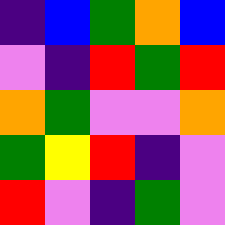[["indigo", "blue", "green", "orange", "blue"], ["violet", "indigo", "red", "green", "red"], ["orange", "green", "violet", "violet", "orange"], ["green", "yellow", "red", "indigo", "violet"], ["red", "violet", "indigo", "green", "violet"]]